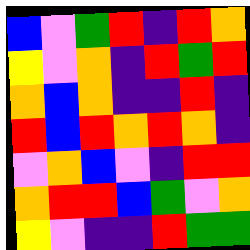[["blue", "violet", "green", "red", "indigo", "red", "orange"], ["yellow", "violet", "orange", "indigo", "red", "green", "red"], ["orange", "blue", "orange", "indigo", "indigo", "red", "indigo"], ["red", "blue", "red", "orange", "red", "orange", "indigo"], ["violet", "orange", "blue", "violet", "indigo", "red", "red"], ["orange", "red", "red", "blue", "green", "violet", "orange"], ["yellow", "violet", "indigo", "indigo", "red", "green", "green"]]